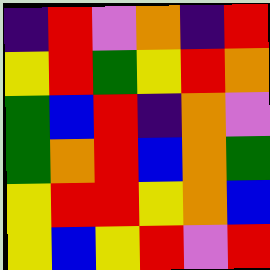[["indigo", "red", "violet", "orange", "indigo", "red"], ["yellow", "red", "green", "yellow", "red", "orange"], ["green", "blue", "red", "indigo", "orange", "violet"], ["green", "orange", "red", "blue", "orange", "green"], ["yellow", "red", "red", "yellow", "orange", "blue"], ["yellow", "blue", "yellow", "red", "violet", "red"]]